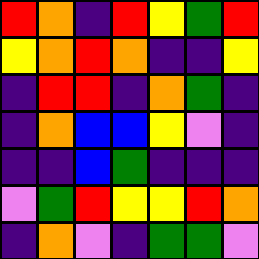[["red", "orange", "indigo", "red", "yellow", "green", "red"], ["yellow", "orange", "red", "orange", "indigo", "indigo", "yellow"], ["indigo", "red", "red", "indigo", "orange", "green", "indigo"], ["indigo", "orange", "blue", "blue", "yellow", "violet", "indigo"], ["indigo", "indigo", "blue", "green", "indigo", "indigo", "indigo"], ["violet", "green", "red", "yellow", "yellow", "red", "orange"], ["indigo", "orange", "violet", "indigo", "green", "green", "violet"]]